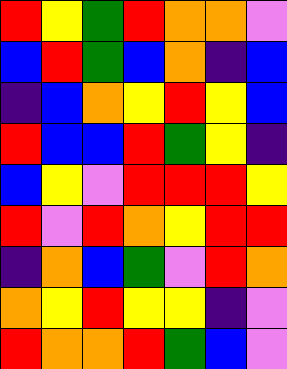[["red", "yellow", "green", "red", "orange", "orange", "violet"], ["blue", "red", "green", "blue", "orange", "indigo", "blue"], ["indigo", "blue", "orange", "yellow", "red", "yellow", "blue"], ["red", "blue", "blue", "red", "green", "yellow", "indigo"], ["blue", "yellow", "violet", "red", "red", "red", "yellow"], ["red", "violet", "red", "orange", "yellow", "red", "red"], ["indigo", "orange", "blue", "green", "violet", "red", "orange"], ["orange", "yellow", "red", "yellow", "yellow", "indigo", "violet"], ["red", "orange", "orange", "red", "green", "blue", "violet"]]